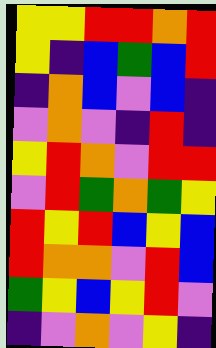[["yellow", "yellow", "red", "red", "orange", "red"], ["yellow", "indigo", "blue", "green", "blue", "red"], ["indigo", "orange", "blue", "violet", "blue", "indigo"], ["violet", "orange", "violet", "indigo", "red", "indigo"], ["yellow", "red", "orange", "violet", "red", "red"], ["violet", "red", "green", "orange", "green", "yellow"], ["red", "yellow", "red", "blue", "yellow", "blue"], ["red", "orange", "orange", "violet", "red", "blue"], ["green", "yellow", "blue", "yellow", "red", "violet"], ["indigo", "violet", "orange", "violet", "yellow", "indigo"]]